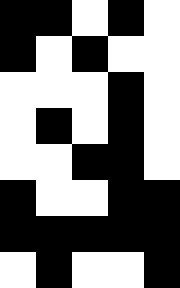[["black", "black", "white", "black", "white"], ["black", "white", "black", "white", "white"], ["white", "white", "white", "black", "white"], ["white", "black", "white", "black", "white"], ["white", "white", "black", "black", "white"], ["black", "white", "white", "black", "black"], ["black", "black", "black", "black", "black"], ["white", "black", "white", "white", "black"]]